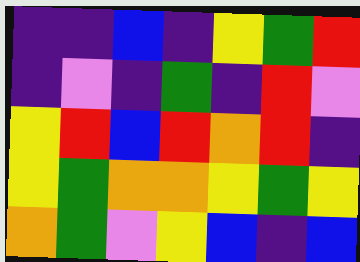[["indigo", "indigo", "blue", "indigo", "yellow", "green", "red"], ["indigo", "violet", "indigo", "green", "indigo", "red", "violet"], ["yellow", "red", "blue", "red", "orange", "red", "indigo"], ["yellow", "green", "orange", "orange", "yellow", "green", "yellow"], ["orange", "green", "violet", "yellow", "blue", "indigo", "blue"]]